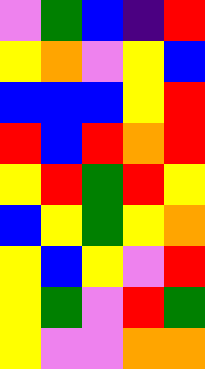[["violet", "green", "blue", "indigo", "red"], ["yellow", "orange", "violet", "yellow", "blue"], ["blue", "blue", "blue", "yellow", "red"], ["red", "blue", "red", "orange", "red"], ["yellow", "red", "green", "red", "yellow"], ["blue", "yellow", "green", "yellow", "orange"], ["yellow", "blue", "yellow", "violet", "red"], ["yellow", "green", "violet", "red", "green"], ["yellow", "violet", "violet", "orange", "orange"]]